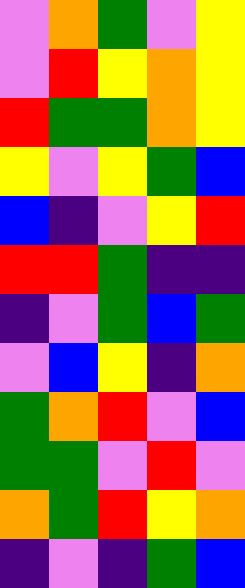[["violet", "orange", "green", "violet", "yellow"], ["violet", "red", "yellow", "orange", "yellow"], ["red", "green", "green", "orange", "yellow"], ["yellow", "violet", "yellow", "green", "blue"], ["blue", "indigo", "violet", "yellow", "red"], ["red", "red", "green", "indigo", "indigo"], ["indigo", "violet", "green", "blue", "green"], ["violet", "blue", "yellow", "indigo", "orange"], ["green", "orange", "red", "violet", "blue"], ["green", "green", "violet", "red", "violet"], ["orange", "green", "red", "yellow", "orange"], ["indigo", "violet", "indigo", "green", "blue"]]